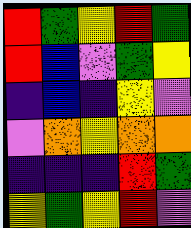[["red", "green", "yellow", "red", "green"], ["red", "blue", "violet", "green", "yellow"], ["indigo", "blue", "indigo", "yellow", "violet"], ["violet", "orange", "yellow", "orange", "orange"], ["indigo", "indigo", "indigo", "red", "green"], ["yellow", "green", "yellow", "red", "violet"]]